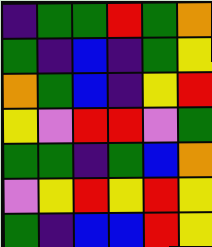[["indigo", "green", "green", "red", "green", "orange"], ["green", "indigo", "blue", "indigo", "green", "yellow"], ["orange", "green", "blue", "indigo", "yellow", "red"], ["yellow", "violet", "red", "red", "violet", "green"], ["green", "green", "indigo", "green", "blue", "orange"], ["violet", "yellow", "red", "yellow", "red", "yellow"], ["green", "indigo", "blue", "blue", "red", "yellow"]]